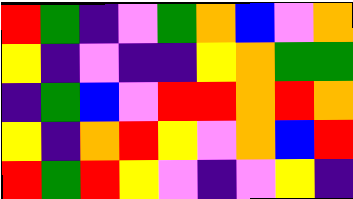[["red", "green", "indigo", "violet", "green", "orange", "blue", "violet", "orange"], ["yellow", "indigo", "violet", "indigo", "indigo", "yellow", "orange", "green", "green"], ["indigo", "green", "blue", "violet", "red", "red", "orange", "red", "orange"], ["yellow", "indigo", "orange", "red", "yellow", "violet", "orange", "blue", "red"], ["red", "green", "red", "yellow", "violet", "indigo", "violet", "yellow", "indigo"]]